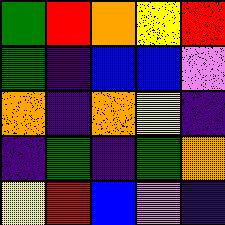[["green", "red", "orange", "yellow", "red"], ["green", "indigo", "blue", "blue", "violet"], ["orange", "indigo", "orange", "yellow", "indigo"], ["indigo", "green", "indigo", "green", "orange"], ["yellow", "red", "blue", "violet", "indigo"]]